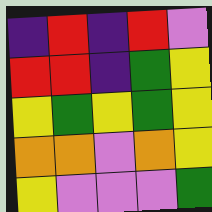[["indigo", "red", "indigo", "red", "violet"], ["red", "red", "indigo", "green", "yellow"], ["yellow", "green", "yellow", "green", "yellow"], ["orange", "orange", "violet", "orange", "yellow"], ["yellow", "violet", "violet", "violet", "green"]]